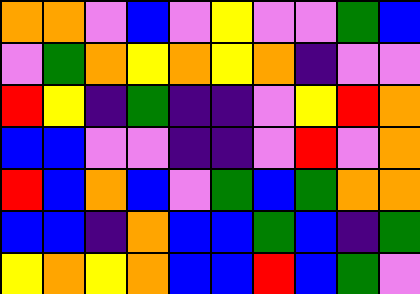[["orange", "orange", "violet", "blue", "violet", "yellow", "violet", "violet", "green", "blue"], ["violet", "green", "orange", "yellow", "orange", "yellow", "orange", "indigo", "violet", "violet"], ["red", "yellow", "indigo", "green", "indigo", "indigo", "violet", "yellow", "red", "orange"], ["blue", "blue", "violet", "violet", "indigo", "indigo", "violet", "red", "violet", "orange"], ["red", "blue", "orange", "blue", "violet", "green", "blue", "green", "orange", "orange"], ["blue", "blue", "indigo", "orange", "blue", "blue", "green", "blue", "indigo", "green"], ["yellow", "orange", "yellow", "orange", "blue", "blue", "red", "blue", "green", "violet"]]